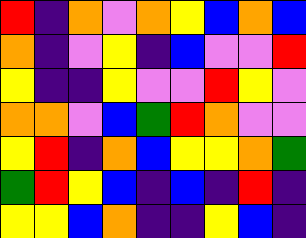[["red", "indigo", "orange", "violet", "orange", "yellow", "blue", "orange", "blue"], ["orange", "indigo", "violet", "yellow", "indigo", "blue", "violet", "violet", "red"], ["yellow", "indigo", "indigo", "yellow", "violet", "violet", "red", "yellow", "violet"], ["orange", "orange", "violet", "blue", "green", "red", "orange", "violet", "violet"], ["yellow", "red", "indigo", "orange", "blue", "yellow", "yellow", "orange", "green"], ["green", "red", "yellow", "blue", "indigo", "blue", "indigo", "red", "indigo"], ["yellow", "yellow", "blue", "orange", "indigo", "indigo", "yellow", "blue", "indigo"]]